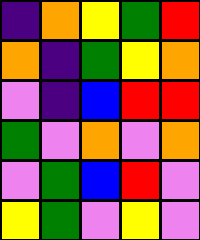[["indigo", "orange", "yellow", "green", "red"], ["orange", "indigo", "green", "yellow", "orange"], ["violet", "indigo", "blue", "red", "red"], ["green", "violet", "orange", "violet", "orange"], ["violet", "green", "blue", "red", "violet"], ["yellow", "green", "violet", "yellow", "violet"]]